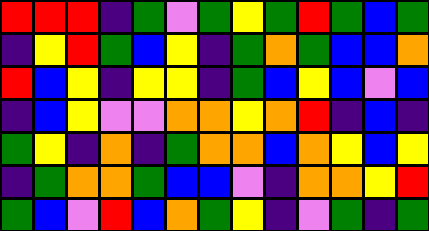[["red", "red", "red", "indigo", "green", "violet", "green", "yellow", "green", "red", "green", "blue", "green"], ["indigo", "yellow", "red", "green", "blue", "yellow", "indigo", "green", "orange", "green", "blue", "blue", "orange"], ["red", "blue", "yellow", "indigo", "yellow", "yellow", "indigo", "green", "blue", "yellow", "blue", "violet", "blue"], ["indigo", "blue", "yellow", "violet", "violet", "orange", "orange", "yellow", "orange", "red", "indigo", "blue", "indigo"], ["green", "yellow", "indigo", "orange", "indigo", "green", "orange", "orange", "blue", "orange", "yellow", "blue", "yellow"], ["indigo", "green", "orange", "orange", "green", "blue", "blue", "violet", "indigo", "orange", "orange", "yellow", "red"], ["green", "blue", "violet", "red", "blue", "orange", "green", "yellow", "indigo", "violet", "green", "indigo", "green"]]